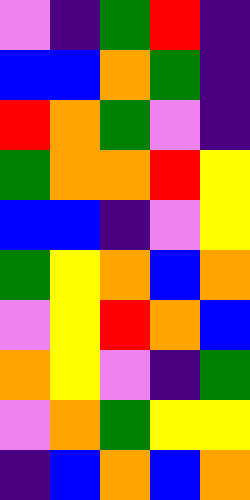[["violet", "indigo", "green", "red", "indigo"], ["blue", "blue", "orange", "green", "indigo"], ["red", "orange", "green", "violet", "indigo"], ["green", "orange", "orange", "red", "yellow"], ["blue", "blue", "indigo", "violet", "yellow"], ["green", "yellow", "orange", "blue", "orange"], ["violet", "yellow", "red", "orange", "blue"], ["orange", "yellow", "violet", "indigo", "green"], ["violet", "orange", "green", "yellow", "yellow"], ["indigo", "blue", "orange", "blue", "orange"]]